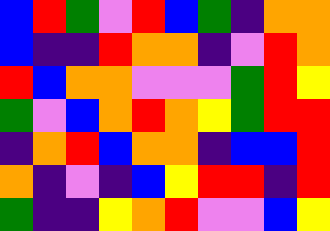[["blue", "red", "green", "violet", "red", "blue", "green", "indigo", "orange", "orange"], ["blue", "indigo", "indigo", "red", "orange", "orange", "indigo", "violet", "red", "orange"], ["red", "blue", "orange", "orange", "violet", "violet", "violet", "green", "red", "yellow"], ["green", "violet", "blue", "orange", "red", "orange", "yellow", "green", "red", "red"], ["indigo", "orange", "red", "blue", "orange", "orange", "indigo", "blue", "blue", "red"], ["orange", "indigo", "violet", "indigo", "blue", "yellow", "red", "red", "indigo", "red"], ["green", "indigo", "indigo", "yellow", "orange", "red", "violet", "violet", "blue", "yellow"]]